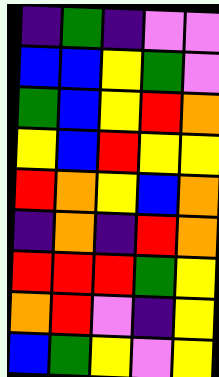[["indigo", "green", "indigo", "violet", "violet"], ["blue", "blue", "yellow", "green", "violet"], ["green", "blue", "yellow", "red", "orange"], ["yellow", "blue", "red", "yellow", "yellow"], ["red", "orange", "yellow", "blue", "orange"], ["indigo", "orange", "indigo", "red", "orange"], ["red", "red", "red", "green", "yellow"], ["orange", "red", "violet", "indigo", "yellow"], ["blue", "green", "yellow", "violet", "yellow"]]